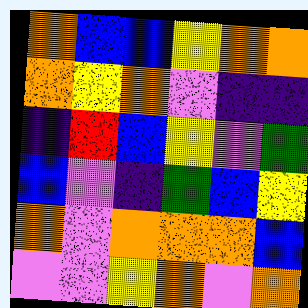[["orange", "blue", "blue", "yellow", "orange", "orange"], ["orange", "yellow", "orange", "violet", "indigo", "indigo"], ["indigo", "red", "blue", "yellow", "violet", "green"], ["blue", "violet", "indigo", "green", "blue", "yellow"], ["orange", "violet", "orange", "orange", "orange", "blue"], ["violet", "violet", "yellow", "orange", "violet", "orange"]]